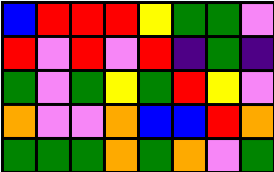[["blue", "red", "red", "red", "yellow", "green", "green", "violet"], ["red", "violet", "red", "violet", "red", "indigo", "green", "indigo"], ["green", "violet", "green", "yellow", "green", "red", "yellow", "violet"], ["orange", "violet", "violet", "orange", "blue", "blue", "red", "orange"], ["green", "green", "green", "orange", "green", "orange", "violet", "green"]]